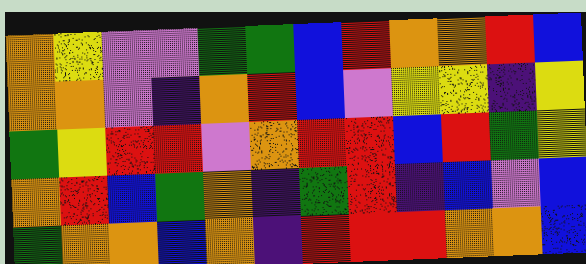[["orange", "yellow", "violet", "violet", "green", "green", "blue", "red", "orange", "orange", "red", "blue"], ["orange", "orange", "violet", "indigo", "orange", "red", "blue", "violet", "yellow", "yellow", "indigo", "yellow"], ["green", "yellow", "red", "red", "violet", "orange", "red", "red", "blue", "red", "green", "yellow"], ["orange", "red", "blue", "green", "orange", "indigo", "green", "red", "indigo", "blue", "violet", "blue"], ["green", "orange", "orange", "blue", "orange", "indigo", "red", "red", "red", "orange", "orange", "blue"]]